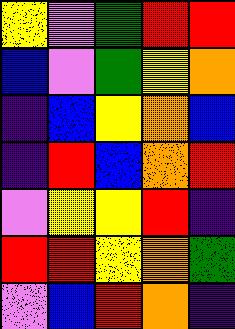[["yellow", "violet", "green", "red", "red"], ["blue", "violet", "green", "yellow", "orange"], ["indigo", "blue", "yellow", "orange", "blue"], ["indigo", "red", "blue", "orange", "red"], ["violet", "yellow", "yellow", "red", "indigo"], ["red", "red", "yellow", "orange", "green"], ["violet", "blue", "red", "orange", "indigo"]]